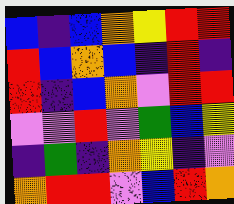[["blue", "indigo", "blue", "orange", "yellow", "red", "red"], ["red", "blue", "orange", "blue", "indigo", "red", "indigo"], ["red", "indigo", "blue", "orange", "violet", "red", "red"], ["violet", "violet", "red", "violet", "green", "blue", "yellow"], ["indigo", "green", "indigo", "orange", "yellow", "indigo", "violet"], ["orange", "red", "red", "violet", "blue", "red", "orange"]]